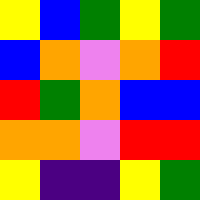[["yellow", "blue", "green", "yellow", "green"], ["blue", "orange", "violet", "orange", "red"], ["red", "green", "orange", "blue", "blue"], ["orange", "orange", "violet", "red", "red"], ["yellow", "indigo", "indigo", "yellow", "green"]]